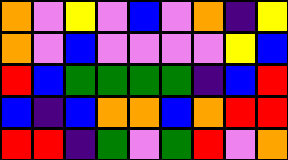[["orange", "violet", "yellow", "violet", "blue", "violet", "orange", "indigo", "yellow"], ["orange", "violet", "blue", "violet", "violet", "violet", "violet", "yellow", "blue"], ["red", "blue", "green", "green", "green", "green", "indigo", "blue", "red"], ["blue", "indigo", "blue", "orange", "orange", "blue", "orange", "red", "red"], ["red", "red", "indigo", "green", "violet", "green", "red", "violet", "orange"]]